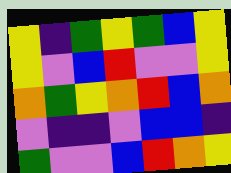[["yellow", "indigo", "green", "yellow", "green", "blue", "yellow"], ["yellow", "violet", "blue", "red", "violet", "violet", "yellow"], ["orange", "green", "yellow", "orange", "red", "blue", "orange"], ["violet", "indigo", "indigo", "violet", "blue", "blue", "indigo"], ["green", "violet", "violet", "blue", "red", "orange", "yellow"]]